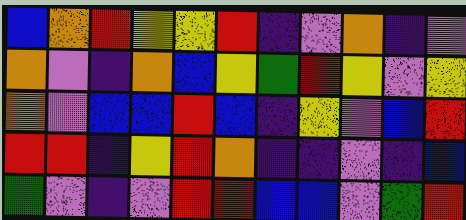[["blue", "orange", "red", "yellow", "yellow", "red", "indigo", "violet", "orange", "indigo", "violet"], ["orange", "violet", "indigo", "orange", "blue", "yellow", "green", "red", "yellow", "violet", "yellow"], ["orange", "violet", "blue", "blue", "red", "blue", "indigo", "yellow", "violet", "blue", "red"], ["red", "red", "indigo", "yellow", "red", "orange", "indigo", "indigo", "violet", "indigo", "blue"], ["green", "violet", "indigo", "violet", "red", "red", "blue", "blue", "violet", "green", "red"]]